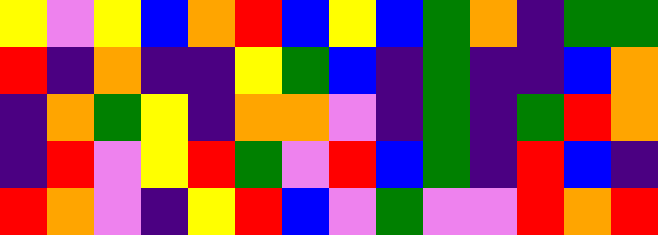[["yellow", "violet", "yellow", "blue", "orange", "red", "blue", "yellow", "blue", "green", "orange", "indigo", "green", "green"], ["red", "indigo", "orange", "indigo", "indigo", "yellow", "green", "blue", "indigo", "green", "indigo", "indigo", "blue", "orange"], ["indigo", "orange", "green", "yellow", "indigo", "orange", "orange", "violet", "indigo", "green", "indigo", "green", "red", "orange"], ["indigo", "red", "violet", "yellow", "red", "green", "violet", "red", "blue", "green", "indigo", "red", "blue", "indigo"], ["red", "orange", "violet", "indigo", "yellow", "red", "blue", "violet", "green", "violet", "violet", "red", "orange", "red"]]